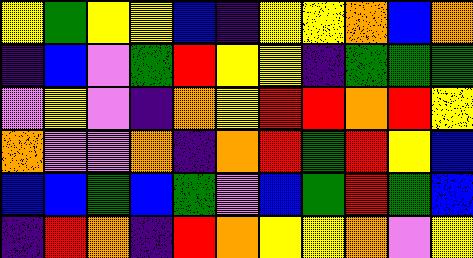[["yellow", "green", "yellow", "yellow", "blue", "indigo", "yellow", "yellow", "orange", "blue", "orange"], ["indigo", "blue", "violet", "green", "red", "yellow", "yellow", "indigo", "green", "green", "green"], ["violet", "yellow", "violet", "indigo", "orange", "yellow", "red", "red", "orange", "red", "yellow"], ["orange", "violet", "violet", "orange", "indigo", "orange", "red", "green", "red", "yellow", "blue"], ["blue", "blue", "green", "blue", "green", "violet", "blue", "green", "red", "green", "blue"], ["indigo", "red", "orange", "indigo", "red", "orange", "yellow", "yellow", "orange", "violet", "yellow"]]